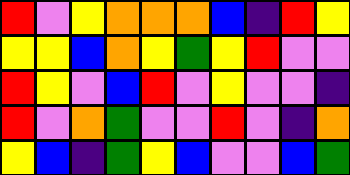[["red", "violet", "yellow", "orange", "orange", "orange", "blue", "indigo", "red", "yellow"], ["yellow", "yellow", "blue", "orange", "yellow", "green", "yellow", "red", "violet", "violet"], ["red", "yellow", "violet", "blue", "red", "violet", "yellow", "violet", "violet", "indigo"], ["red", "violet", "orange", "green", "violet", "violet", "red", "violet", "indigo", "orange"], ["yellow", "blue", "indigo", "green", "yellow", "blue", "violet", "violet", "blue", "green"]]